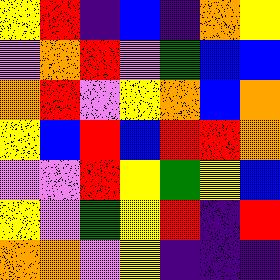[["yellow", "red", "indigo", "blue", "indigo", "orange", "yellow"], ["violet", "orange", "red", "violet", "green", "blue", "blue"], ["orange", "red", "violet", "yellow", "orange", "blue", "orange"], ["yellow", "blue", "red", "blue", "red", "red", "orange"], ["violet", "violet", "red", "yellow", "green", "yellow", "blue"], ["yellow", "violet", "green", "yellow", "red", "indigo", "red"], ["orange", "orange", "violet", "yellow", "indigo", "indigo", "indigo"]]